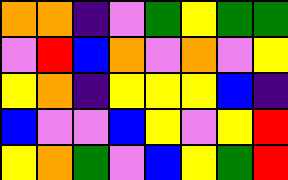[["orange", "orange", "indigo", "violet", "green", "yellow", "green", "green"], ["violet", "red", "blue", "orange", "violet", "orange", "violet", "yellow"], ["yellow", "orange", "indigo", "yellow", "yellow", "yellow", "blue", "indigo"], ["blue", "violet", "violet", "blue", "yellow", "violet", "yellow", "red"], ["yellow", "orange", "green", "violet", "blue", "yellow", "green", "red"]]